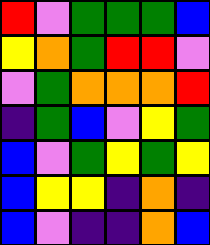[["red", "violet", "green", "green", "green", "blue"], ["yellow", "orange", "green", "red", "red", "violet"], ["violet", "green", "orange", "orange", "orange", "red"], ["indigo", "green", "blue", "violet", "yellow", "green"], ["blue", "violet", "green", "yellow", "green", "yellow"], ["blue", "yellow", "yellow", "indigo", "orange", "indigo"], ["blue", "violet", "indigo", "indigo", "orange", "blue"]]